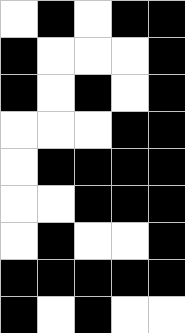[["white", "black", "white", "black", "black"], ["black", "white", "white", "white", "black"], ["black", "white", "black", "white", "black"], ["white", "white", "white", "black", "black"], ["white", "black", "black", "black", "black"], ["white", "white", "black", "black", "black"], ["white", "black", "white", "white", "black"], ["black", "black", "black", "black", "black"], ["black", "white", "black", "white", "white"]]